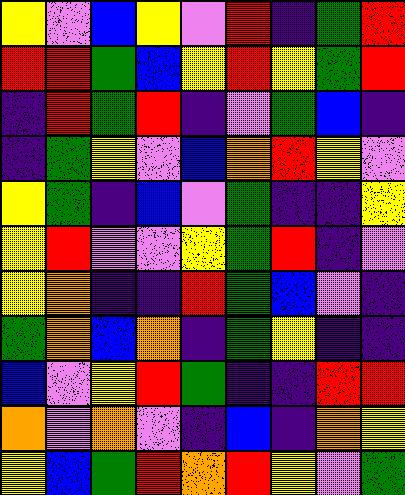[["yellow", "violet", "blue", "yellow", "violet", "red", "indigo", "green", "red"], ["red", "red", "green", "blue", "yellow", "red", "yellow", "green", "red"], ["indigo", "red", "green", "red", "indigo", "violet", "green", "blue", "indigo"], ["indigo", "green", "yellow", "violet", "blue", "orange", "red", "yellow", "violet"], ["yellow", "green", "indigo", "blue", "violet", "green", "indigo", "indigo", "yellow"], ["yellow", "red", "violet", "violet", "yellow", "green", "red", "indigo", "violet"], ["yellow", "orange", "indigo", "indigo", "red", "green", "blue", "violet", "indigo"], ["green", "orange", "blue", "orange", "indigo", "green", "yellow", "indigo", "indigo"], ["blue", "violet", "yellow", "red", "green", "indigo", "indigo", "red", "red"], ["orange", "violet", "orange", "violet", "indigo", "blue", "indigo", "orange", "yellow"], ["yellow", "blue", "green", "red", "orange", "red", "yellow", "violet", "green"]]